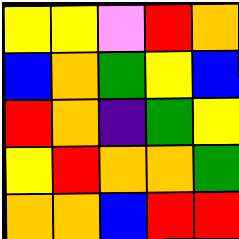[["yellow", "yellow", "violet", "red", "orange"], ["blue", "orange", "green", "yellow", "blue"], ["red", "orange", "indigo", "green", "yellow"], ["yellow", "red", "orange", "orange", "green"], ["orange", "orange", "blue", "red", "red"]]